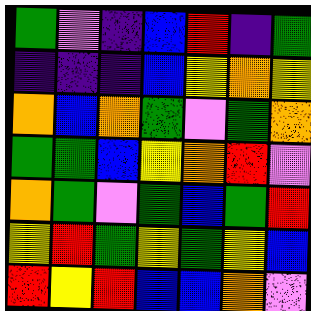[["green", "violet", "indigo", "blue", "red", "indigo", "green"], ["indigo", "indigo", "indigo", "blue", "yellow", "orange", "yellow"], ["orange", "blue", "orange", "green", "violet", "green", "orange"], ["green", "green", "blue", "yellow", "orange", "red", "violet"], ["orange", "green", "violet", "green", "blue", "green", "red"], ["yellow", "red", "green", "yellow", "green", "yellow", "blue"], ["red", "yellow", "red", "blue", "blue", "orange", "violet"]]